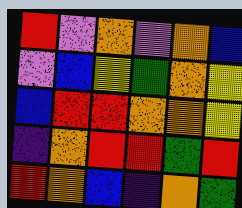[["red", "violet", "orange", "violet", "orange", "blue"], ["violet", "blue", "yellow", "green", "orange", "yellow"], ["blue", "red", "red", "orange", "orange", "yellow"], ["indigo", "orange", "red", "red", "green", "red"], ["red", "orange", "blue", "indigo", "orange", "green"]]